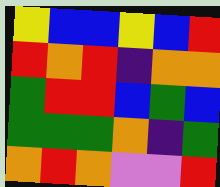[["yellow", "blue", "blue", "yellow", "blue", "red"], ["red", "orange", "red", "indigo", "orange", "orange"], ["green", "red", "red", "blue", "green", "blue"], ["green", "green", "green", "orange", "indigo", "green"], ["orange", "red", "orange", "violet", "violet", "red"]]